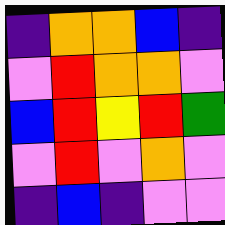[["indigo", "orange", "orange", "blue", "indigo"], ["violet", "red", "orange", "orange", "violet"], ["blue", "red", "yellow", "red", "green"], ["violet", "red", "violet", "orange", "violet"], ["indigo", "blue", "indigo", "violet", "violet"]]